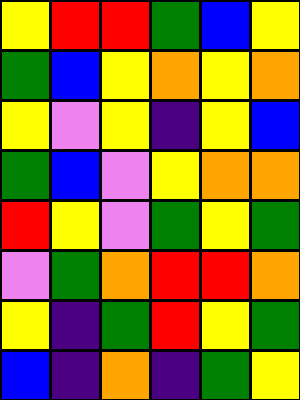[["yellow", "red", "red", "green", "blue", "yellow"], ["green", "blue", "yellow", "orange", "yellow", "orange"], ["yellow", "violet", "yellow", "indigo", "yellow", "blue"], ["green", "blue", "violet", "yellow", "orange", "orange"], ["red", "yellow", "violet", "green", "yellow", "green"], ["violet", "green", "orange", "red", "red", "orange"], ["yellow", "indigo", "green", "red", "yellow", "green"], ["blue", "indigo", "orange", "indigo", "green", "yellow"]]